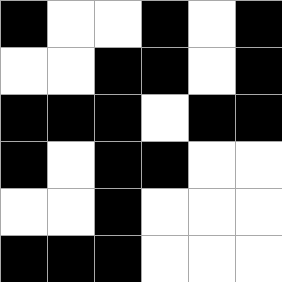[["black", "white", "white", "black", "white", "black"], ["white", "white", "black", "black", "white", "black"], ["black", "black", "black", "white", "black", "black"], ["black", "white", "black", "black", "white", "white"], ["white", "white", "black", "white", "white", "white"], ["black", "black", "black", "white", "white", "white"]]